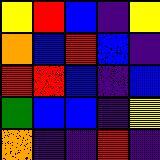[["yellow", "red", "blue", "indigo", "yellow"], ["orange", "blue", "red", "blue", "indigo"], ["red", "red", "blue", "indigo", "blue"], ["green", "blue", "blue", "indigo", "yellow"], ["orange", "indigo", "indigo", "red", "indigo"]]